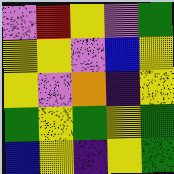[["violet", "red", "yellow", "violet", "green"], ["yellow", "yellow", "violet", "blue", "yellow"], ["yellow", "violet", "orange", "indigo", "yellow"], ["green", "yellow", "green", "yellow", "green"], ["blue", "yellow", "indigo", "yellow", "green"]]